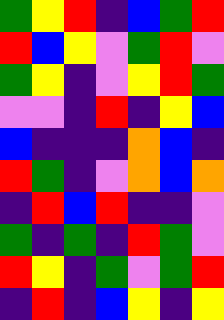[["green", "yellow", "red", "indigo", "blue", "green", "red"], ["red", "blue", "yellow", "violet", "green", "red", "violet"], ["green", "yellow", "indigo", "violet", "yellow", "red", "green"], ["violet", "violet", "indigo", "red", "indigo", "yellow", "blue"], ["blue", "indigo", "indigo", "indigo", "orange", "blue", "indigo"], ["red", "green", "indigo", "violet", "orange", "blue", "orange"], ["indigo", "red", "blue", "red", "indigo", "indigo", "violet"], ["green", "indigo", "green", "indigo", "red", "green", "violet"], ["red", "yellow", "indigo", "green", "violet", "green", "red"], ["indigo", "red", "indigo", "blue", "yellow", "indigo", "yellow"]]